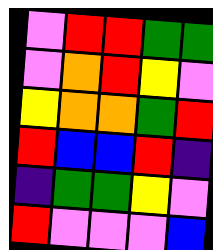[["violet", "red", "red", "green", "green"], ["violet", "orange", "red", "yellow", "violet"], ["yellow", "orange", "orange", "green", "red"], ["red", "blue", "blue", "red", "indigo"], ["indigo", "green", "green", "yellow", "violet"], ["red", "violet", "violet", "violet", "blue"]]